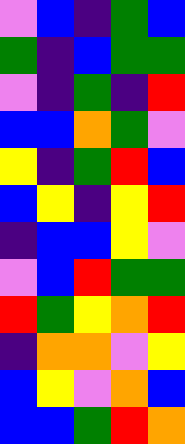[["violet", "blue", "indigo", "green", "blue"], ["green", "indigo", "blue", "green", "green"], ["violet", "indigo", "green", "indigo", "red"], ["blue", "blue", "orange", "green", "violet"], ["yellow", "indigo", "green", "red", "blue"], ["blue", "yellow", "indigo", "yellow", "red"], ["indigo", "blue", "blue", "yellow", "violet"], ["violet", "blue", "red", "green", "green"], ["red", "green", "yellow", "orange", "red"], ["indigo", "orange", "orange", "violet", "yellow"], ["blue", "yellow", "violet", "orange", "blue"], ["blue", "blue", "green", "red", "orange"]]